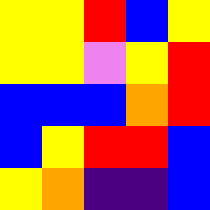[["yellow", "yellow", "red", "blue", "yellow"], ["yellow", "yellow", "violet", "yellow", "red"], ["blue", "blue", "blue", "orange", "red"], ["blue", "yellow", "red", "red", "blue"], ["yellow", "orange", "indigo", "indigo", "blue"]]